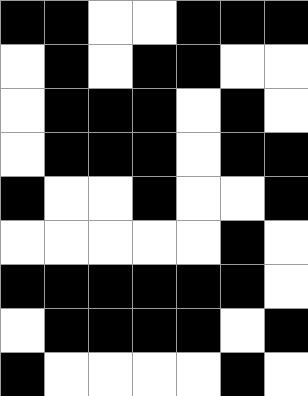[["black", "black", "white", "white", "black", "black", "black"], ["white", "black", "white", "black", "black", "white", "white"], ["white", "black", "black", "black", "white", "black", "white"], ["white", "black", "black", "black", "white", "black", "black"], ["black", "white", "white", "black", "white", "white", "black"], ["white", "white", "white", "white", "white", "black", "white"], ["black", "black", "black", "black", "black", "black", "white"], ["white", "black", "black", "black", "black", "white", "black"], ["black", "white", "white", "white", "white", "black", "white"]]